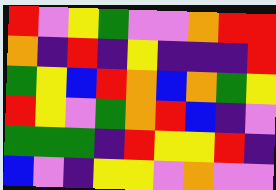[["red", "violet", "yellow", "green", "violet", "violet", "orange", "red", "red"], ["orange", "indigo", "red", "indigo", "yellow", "indigo", "indigo", "indigo", "red"], ["green", "yellow", "blue", "red", "orange", "blue", "orange", "green", "yellow"], ["red", "yellow", "violet", "green", "orange", "red", "blue", "indigo", "violet"], ["green", "green", "green", "indigo", "red", "yellow", "yellow", "red", "indigo"], ["blue", "violet", "indigo", "yellow", "yellow", "violet", "orange", "violet", "violet"]]